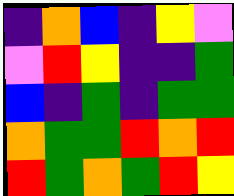[["indigo", "orange", "blue", "indigo", "yellow", "violet"], ["violet", "red", "yellow", "indigo", "indigo", "green"], ["blue", "indigo", "green", "indigo", "green", "green"], ["orange", "green", "green", "red", "orange", "red"], ["red", "green", "orange", "green", "red", "yellow"]]